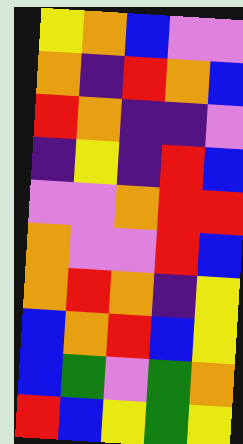[["yellow", "orange", "blue", "violet", "violet"], ["orange", "indigo", "red", "orange", "blue"], ["red", "orange", "indigo", "indigo", "violet"], ["indigo", "yellow", "indigo", "red", "blue"], ["violet", "violet", "orange", "red", "red"], ["orange", "violet", "violet", "red", "blue"], ["orange", "red", "orange", "indigo", "yellow"], ["blue", "orange", "red", "blue", "yellow"], ["blue", "green", "violet", "green", "orange"], ["red", "blue", "yellow", "green", "yellow"]]